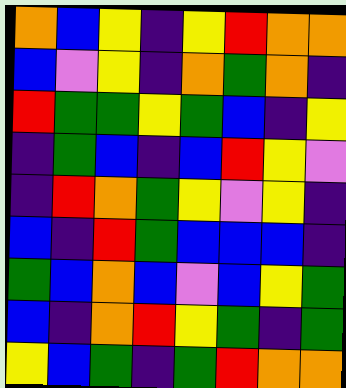[["orange", "blue", "yellow", "indigo", "yellow", "red", "orange", "orange"], ["blue", "violet", "yellow", "indigo", "orange", "green", "orange", "indigo"], ["red", "green", "green", "yellow", "green", "blue", "indigo", "yellow"], ["indigo", "green", "blue", "indigo", "blue", "red", "yellow", "violet"], ["indigo", "red", "orange", "green", "yellow", "violet", "yellow", "indigo"], ["blue", "indigo", "red", "green", "blue", "blue", "blue", "indigo"], ["green", "blue", "orange", "blue", "violet", "blue", "yellow", "green"], ["blue", "indigo", "orange", "red", "yellow", "green", "indigo", "green"], ["yellow", "blue", "green", "indigo", "green", "red", "orange", "orange"]]